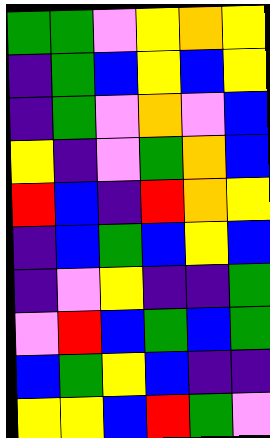[["green", "green", "violet", "yellow", "orange", "yellow"], ["indigo", "green", "blue", "yellow", "blue", "yellow"], ["indigo", "green", "violet", "orange", "violet", "blue"], ["yellow", "indigo", "violet", "green", "orange", "blue"], ["red", "blue", "indigo", "red", "orange", "yellow"], ["indigo", "blue", "green", "blue", "yellow", "blue"], ["indigo", "violet", "yellow", "indigo", "indigo", "green"], ["violet", "red", "blue", "green", "blue", "green"], ["blue", "green", "yellow", "blue", "indigo", "indigo"], ["yellow", "yellow", "blue", "red", "green", "violet"]]